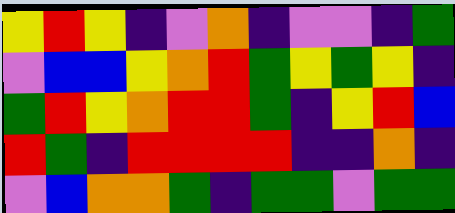[["yellow", "red", "yellow", "indigo", "violet", "orange", "indigo", "violet", "violet", "indigo", "green"], ["violet", "blue", "blue", "yellow", "orange", "red", "green", "yellow", "green", "yellow", "indigo"], ["green", "red", "yellow", "orange", "red", "red", "green", "indigo", "yellow", "red", "blue"], ["red", "green", "indigo", "red", "red", "red", "red", "indigo", "indigo", "orange", "indigo"], ["violet", "blue", "orange", "orange", "green", "indigo", "green", "green", "violet", "green", "green"]]